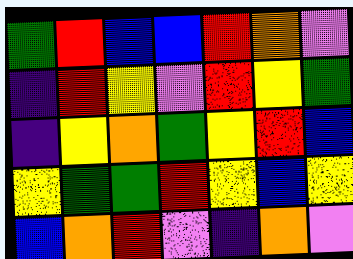[["green", "red", "blue", "blue", "red", "orange", "violet"], ["indigo", "red", "yellow", "violet", "red", "yellow", "green"], ["indigo", "yellow", "orange", "green", "yellow", "red", "blue"], ["yellow", "green", "green", "red", "yellow", "blue", "yellow"], ["blue", "orange", "red", "violet", "indigo", "orange", "violet"]]